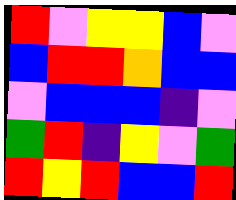[["red", "violet", "yellow", "yellow", "blue", "violet"], ["blue", "red", "red", "orange", "blue", "blue"], ["violet", "blue", "blue", "blue", "indigo", "violet"], ["green", "red", "indigo", "yellow", "violet", "green"], ["red", "yellow", "red", "blue", "blue", "red"]]